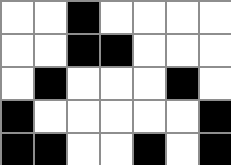[["white", "white", "black", "white", "white", "white", "white"], ["white", "white", "black", "black", "white", "white", "white"], ["white", "black", "white", "white", "white", "black", "white"], ["black", "white", "white", "white", "white", "white", "black"], ["black", "black", "white", "white", "black", "white", "black"]]